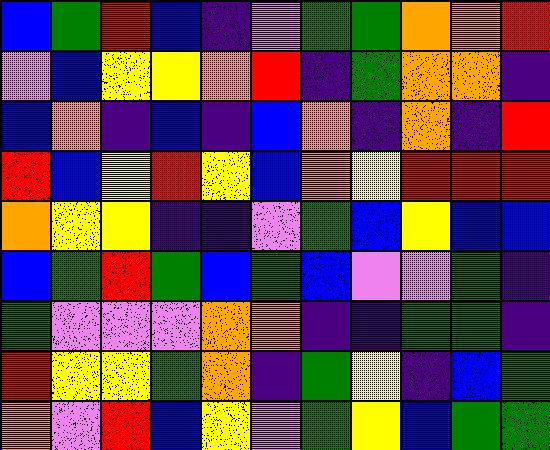[["blue", "green", "red", "blue", "indigo", "violet", "green", "green", "orange", "orange", "red"], ["violet", "blue", "yellow", "yellow", "orange", "red", "indigo", "green", "orange", "orange", "indigo"], ["blue", "orange", "indigo", "blue", "indigo", "blue", "orange", "indigo", "orange", "indigo", "red"], ["red", "blue", "yellow", "red", "yellow", "blue", "orange", "yellow", "red", "red", "red"], ["orange", "yellow", "yellow", "indigo", "indigo", "violet", "green", "blue", "yellow", "blue", "blue"], ["blue", "green", "red", "green", "blue", "green", "blue", "violet", "violet", "green", "indigo"], ["green", "violet", "violet", "violet", "orange", "orange", "indigo", "indigo", "green", "green", "indigo"], ["red", "yellow", "yellow", "green", "orange", "indigo", "green", "yellow", "indigo", "blue", "green"], ["orange", "violet", "red", "blue", "yellow", "violet", "green", "yellow", "blue", "green", "green"]]